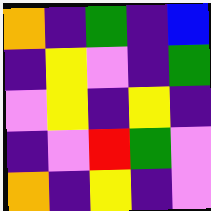[["orange", "indigo", "green", "indigo", "blue"], ["indigo", "yellow", "violet", "indigo", "green"], ["violet", "yellow", "indigo", "yellow", "indigo"], ["indigo", "violet", "red", "green", "violet"], ["orange", "indigo", "yellow", "indigo", "violet"]]